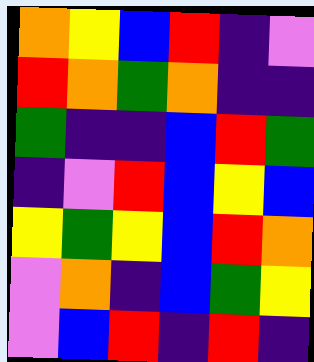[["orange", "yellow", "blue", "red", "indigo", "violet"], ["red", "orange", "green", "orange", "indigo", "indigo"], ["green", "indigo", "indigo", "blue", "red", "green"], ["indigo", "violet", "red", "blue", "yellow", "blue"], ["yellow", "green", "yellow", "blue", "red", "orange"], ["violet", "orange", "indigo", "blue", "green", "yellow"], ["violet", "blue", "red", "indigo", "red", "indigo"]]